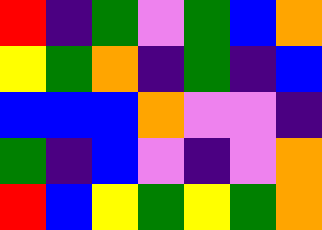[["red", "indigo", "green", "violet", "green", "blue", "orange"], ["yellow", "green", "orange", "indigo", "green", "indigo", "blue"], ["blue", "blue", "blue", "orange", "violet", "violet", "indigo"], ["green", "indigo", "blue", "violet", "indigo", "violet", "orange"], ["red", "blue", "yellow", "green", "yellow", "green", "orange"]]